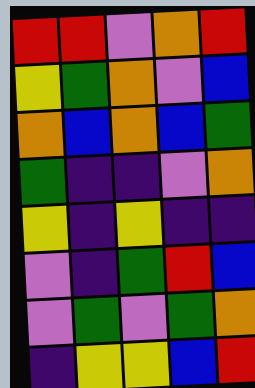[["red", "red", "violet", "orange", "red"], ["yellow", "green", "orange", "violet", "blue"], ["orange", "blue", "orange", "blue", "green"], ["green", "indigo", "indigo", "violet", "orange"], ["yellow", "indigo", "yellow", "indigo", "indigo"], ["violet", "indigo", "green", "red", "blue"], ["violet", "green", "violet", "green", "orange"], ["indigo", "yellow", "yellow", "blue", "red"]]